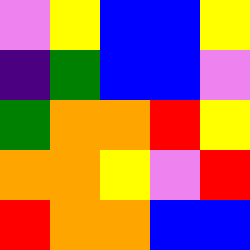[["violet", "yellow", "blue", "blue", "yellow"], ["indigo", "green", "blue", "blue", "violet"], ["green", "orange", "orange", "red", "yellow"], ["orange", "orange", "yellow", "violet", "red"], ["red", "orange", "orange", "blue", "blue"]]